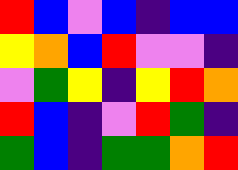[["red", "blue", "violet", "blue", "indigo", "blue", "blue"], ["yellow", "orange", "blue", "red", "violet", "violet", "indigo"], ["violet", "green", "yellow", "indigo", "yellow", "red", "orange"], ["red", "blue", "indigo", "violet", "red", "green", "indigo"], ["green", "blue", "indigo", "green", "green", "orange", "red"]]